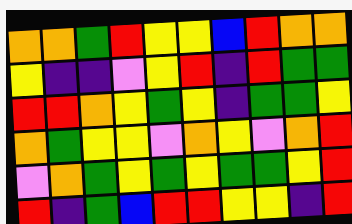[["orange", "orange", "green", "red", "yellow", "yellow", "blue", "red", "orange", "orange"], ["yellow", "indigo", "indigo", "violet", "yellow", "red", "indigo", "red", "green", "green"], ["red", "red", "orange", "yellow", "green", "yellow", "indigo", "green", "green", "yellow"], ["orange", "green", "yellow", "yellow", "violet", "orange", "yellow", "violet", "orange", "red"], ["violet", "orange", "green", "yellow", "green", "yellow", "green", "green", "yellow", "red"], ["red", "indigo", "green", "blue", "red", "red", "yellow", "yellow", "indigo", "red"]]